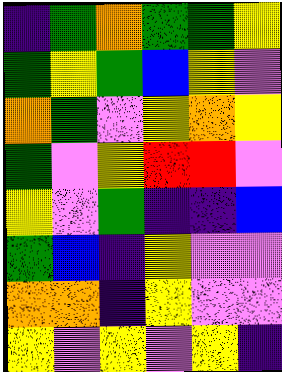[["indigo", "green", "orange", "green", "green", "yellow"], ["green", "yellow", "green", "blue", "yellow", "violet"], ["orange", "green", "violet", "yellow", "orange", "yellow"], ["green", "violet", "yellow", "red", "red", "violet"], ["yellow", "violet", "green", "indigo", "indigo", "blue"], ["green", "blue", "indigo", "yellow", "violet", "violet"], ["orange", "orange", "indigo", "yellow", "violet", "violet"], ["yellow", "violet", "yellow", "violet", "yellow", "indigo"]]